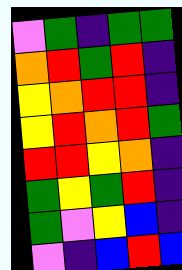[["violet", "green", "indigo", "green", "green"], ["orange", "red", "green", "red", "indigo"], ["yellow", "orange", "red", "red", "indigo"], ["yellow", "red", "orange", "red", "green"], ["red", "red", "yellow", "orange", "indigo"], ["green", "yellow", "green", "red", "indigo"], ["green", "violet", "yellow", "blue", "indigo"], ["violet", "indigo", "blue", "red", "blue"]]